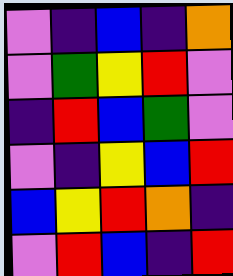[["violet", "indigo", "blue", "indigo", "orange"], ["violet", "green", "yellow", "red", "violet"], ["indigo", "red", "blue", "green", "violet"], ["violet", "indigo", "yellow", "blue", "red"], ["blue", "yellow", "red", "orange", "indigo"], ["violet", "red", "blue", "indigo", "red"]]